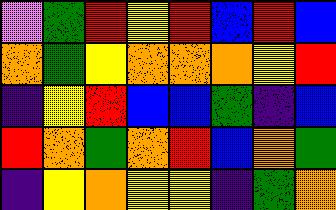[["violet", "green", "red", "yellow", "red", "blue", "red", "blue"], ["orange", "green", "yellow", "orange", "orange", "orange", "yellow", "red"], ["indigo", "yellow", "red", "blue", "blue", "green", "indigo", "blue"], ["red", "orange", "green", "orange", "red", "blue", "orange", "green"], ["indigo", "yellow", "orange", "yellow", "yellow", "indigo", "green", "orange"]]